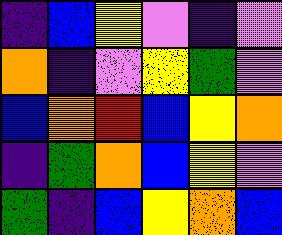[["indigo", "blue", "yellow", "violet", "indigo", "violet"], ["orange", "indigo", "violet", "yellow", "green", "violet"], ["blue", "orange", "red", "blue", "yellow", "orange"], ["indigo", "green", "orange", "blue", "yellow", "violet"], ["green", "indigo", "blue", "yellow", "orange", "blue"]]